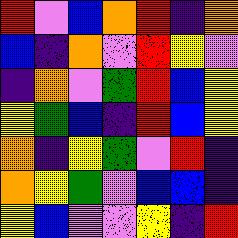[["red", "violet", "blue", "orange", "red", "indigo", "orange"], ["blue", "indigo", "orange", "violet", "red", "yellow", "violet"], ["indigo", "orange", "violet", "green", "red", "blue", "yellow"], ["yellow", "green", "blue", "indigo", "red", "blue", "yellow"], ["orange", "indigo", "yellow", "green", "violet", "red", "indigo"], ["orange", "yellow", "green", "violet", "blue", "blue", "indigo"], ["yellow", "blue", "violet", "violet", "yellow", "indigo", "red"]]